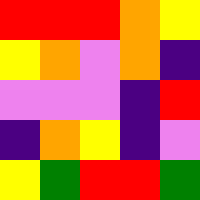[["red", "red", "red", "orange", "yellow"], ["yellow", "orange", "violet", "orange", "indigo"], ["violet", "violet", "violet", "indigo", "red"], ["indigo", "orange", "yellow", "indigo", "violet"], ["yellow", "green", "red", "red", "green"]]